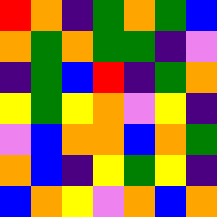[["red", "orange", "indigo", "green", "orange", "green", "blue"], ["orange", "green", "orange", "green", "green", "indigo", "violet"], ["indigo", "green", "blue", "red", "indigo", "green", "orange"], ["yellow", "green", "yellow", "orange", "violet", "yellow", "indigo"], ["violet", "blue", "orange", "orange", "blue", "orange", "green"], ["orange", "blue", "indigo", "yellow", "green", "yellow", "indigo"], ["blue", "orange", "yellow", "violet", "orange", "blue", "orange"]]